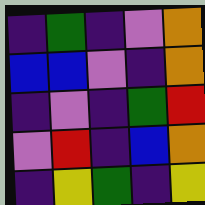[["indigo", "green", "indigo", "violet", "orange"], ["blue", "blue", "violet", "indigo", "orange"], ["indigo", "violet", "indigo", "green", "red"], ["violet", "red", "indigo", "blue", "orange"], ["indigo", "yellow", "green", "indigo", "yellow"]]